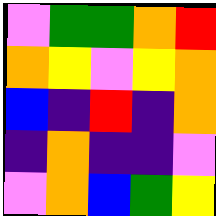[["violet", "green", "green", "orange", "red"], ["orange", "yellow", "violet", "yellow", "orange"], ["blue", "indigo", "red", "indigo", "orange"], ["indigo", "orange", "indigo", "indigo", "violet"], ["violet", "orange", "blue", "green", "yellow"]]